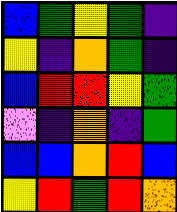[["blue", "green", "yellow", "green", "indigo"], ["yellow", "indigo", "orange", "green", "indigo"], ["blue", "red", "red", "yellow", "green"], ["violet", "indigo", "orange", "indigo", "green"], ["blue", "blue", "orange", "red", "blue"], ["yellow", "red", "green", "red", "orange"]]